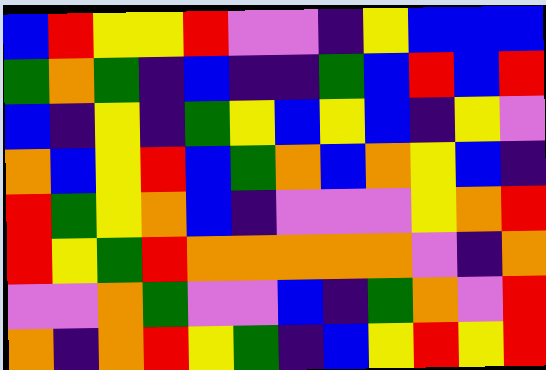[["blue", "red", "yellow", "yellow", "red", "violet", "violet", "indigo", "yellow", "blue", "blue", "blue"], ["green", "orange", "green", "indigo", "blue", "indigo", "indigo", "green", "blue", "red", "blue", "red"], ["blue", "indigo", "yellow", "indigo", "green", "yellow", "blue", "yellow", "blue", "indigo", "yellow", "violet"], ["orange", "blue", "yellow", "red", "blue", "green", "orange", "blue", "orange", "yellow", "blue", "indigo"], ["red", "green", "yellow", "orange", "blue", "indigo", "violet", "violet", "violet", "yellow", "orange", "red"], ["red", "yellow", "green", "red", "orange", "orange", "orange", "orange", "orange", "violet", "indigo", "orange"], ["violet", "violet", "orange", "green", "violet", "violet", "blue", "indigo", "green", "orange", "violet", "red"], ["orange", "indigo", "orange", "red", "yellow", "green", "indigo", "blue", "yellow", "red", "yellow", "red"]]